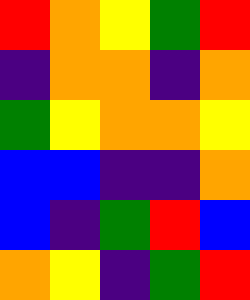[["red", "orange", "yellow", "green", "red"], ["indigo", "orange", "orange", "indigo", "orange"], ["green", "yellow", "orange", "orange", "yellow"], ["blue", "blue", "indigo", "indigo", "orange"], ["blue", "indigo", "green", "red", "blue"], ["orange", "yellow", "indigo", "green", "red"]]